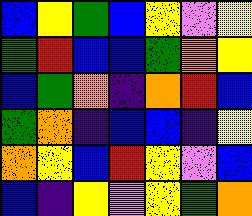[["blue", "yellow", "green", "blue", "yellow", "violet", "yellow"], ["green", "red", "blue", "blue", "green", "orange", "yellow"], ["blue", "green", "orange", "indigo", "orange", "red", "blue"], ["green", "orange", "indigo", "blue", "blue", "indigo", "yellow"], ["orange", "yellow", "blue", "red", "yellow", "violet", "blue"], ["blue", "indigo", "yellow", "violet", "yellow", "green", "orange"]]